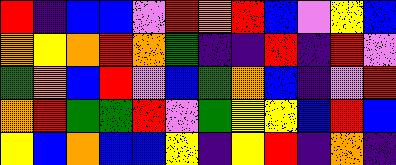[["red", "indigo", "blue", "blue", "violet", "red", "orange", "red", "blue", "violet", "yellow", "blue"], ["orange", "yellow", "orange", "red", "orange", "green", "indigo", "indigo", "red", "indigo", "red", "violet"], ["green", "orange", "blue", "red", "violet", "blue", "green", "orange", "blue", "indigo", "violet", "red"], ["orange", "red", "green", "green", "red", "violet", "green", "yellow", "yellow", "blue", "red", "blue"], ["yellow", "blue", "orange", "blue", "blue", "yellow", "indigo", "yellow", "red", "indigo", "orange", "indigo"]]